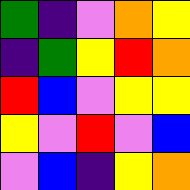[["green", "indigo", "violet", "orange", "yellow"], ["indigo", "green", "yellow", "red", "orange"], ["red", "blue", "violet", "yellow", "yellow"], ["yellow", "violet", "red", "violet", "blue"], ["violet", "blue", "indigo", "yellow", "orange"]]